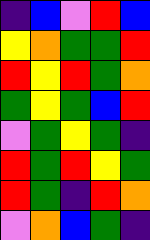[["indigo", "blue", "violet", "red", "blue"], ["yellow", "orange", "green", "green", "red"], ["red", "yellow", "red", "green", "orange"], ["green", "yellow", "green", "blue", "red"], ["violet", "green", "yellow", "green", "indigo"], ["red", "green", "red", "yellow", "green"], ["red", "green", "indigo", "red", "orange"], ["violet", "orange", "blue", "green", "indigo"]]